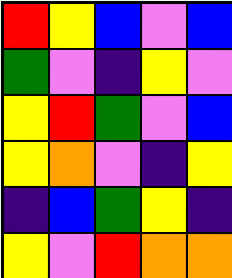[["red", "yellow", "blue", "violet", "blue"], ["green", "violet", "indigo", "yellow", "violet"], ["yellow", "red", "green", "violet", "blue"], ["yellow", "orange", "violet", "indigo", "yellow"], ["indigo", "blue", "green", "yellow", "indigo"], ["yellow", "violet", "red", "orange", "orange"]]